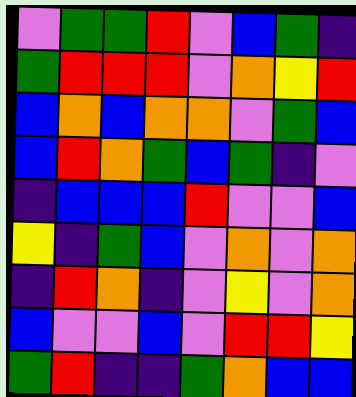[["violet", "green", "green", "red", "violet", "blue", "green", "indigo"], ["green", "red", "red", "red", "violet", "orange", "yellow", "red"], ["blue", "orange", "blue", "orange", "orange", "violet", "green", "blue"], ["blue", "red", "orange", "green", "blue", "green", "indigo", "violet"], ["indigo", "blue", "blue", "blue", "red", "violet", "violet", "blue"], ["yellow", "indigo", "green", "blue", "violet", "orange", "violet", "orange"], ["indigo", "red", "orange", "indigo", "violet", "yellow", "violet", "orange"], ["blue", "violet", "violet", "blue", "violet", "red", "red", "yellow"], ["green", "red", "indigo", "indigo", "green", "orange", "blue", "blue"]]